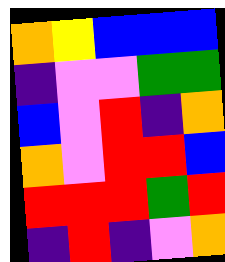[["orange", "yellow", "blue", "blue", "blue"], ["indigo", "violet", "violet", "green", "green"], ["blue", "violet", "red", "indigo", "orange"], ["orange", "violet", "red", "red", "blue"], ["red", "red", "red", "green", "red"], ["indigo", "red", "indigo", "violet", "orange"]]